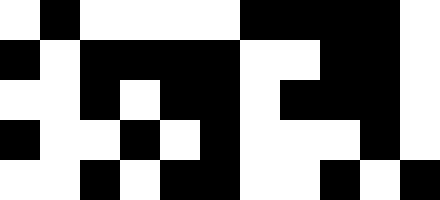[["white", "black", "white", "white", "white", "white", "black", "black", "black", "black", "white"], ["black", "white", "black", "black", "black", "black", "white", "white", "black", "black", "white"], ["white", "white", "black", "white", "black", "black", "white", "black", "black", "black", "white"], ["black", "white", "white", "black", "white", "black", "white", "white", "white", "black", "white"], ["white", "white", "black", "white", "black", "black", "white", "white", "black", "white", "black"]]